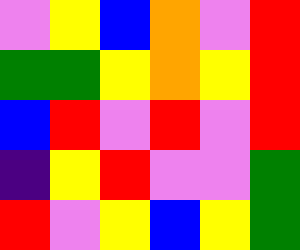[["violet", "yellow", "blue", "orange", "violet", "red"], ["green", "green", "yellow", "orange", "yellow", "red"], ["blue", "red", "violet", "red", "violet", "red"], ["indigo", "yellow", "red", "violet", "violet", "green"], ["red", "violet", "yellow", "blue", "yellow", "green"]]